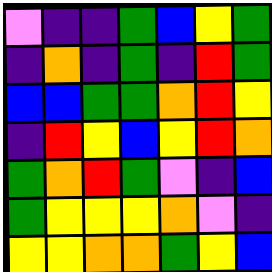[["violet", "indigo", "indigo", "green", "blue", "yellow", "green"], ["indigo", "orange", "indigo", "green", "indigo", "red", "green"], ["blue", "blue", "green", "green", "orange", "red", "yellow"], ["indigo", "red", "yellow", "blue", "yellow", "red", "orange"], ["green", "orange", "red", "green", "violet", "indigo", "blue"], ["green", "yellow", "yellow", "yellow", "orange", "violet", "indigo"], ["yellow", "yellow", "orange", "orange", "green", "yellow", "blue"]]